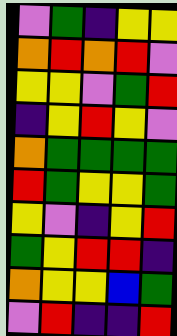[["violet", "green", "indigo", "yellow", "yellow"], ["orange", "red", "orange", "red", "violet"], ["yellow", "yellow", "violet", "green", "red"], ["indigo", "yellow", "red", "yellow", "violet"], ["orange", "green", "green", "green", "green"], ["red", "green", "yellow", "yellow", "green"], ["yellow", "violet", "indigo", "yellow", "red"], ["green", "yellow", "red", "red", "indigo"], ["orange", "yellow", "yellow", "blue", "green"], ["violet", "red", "indigo", "indigo", "red"]]